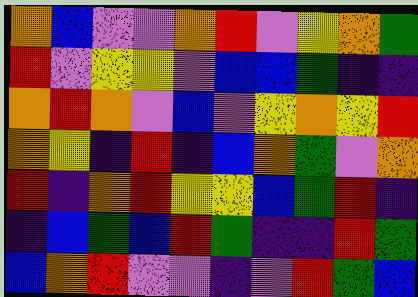[["orange", "blue", "violet", "violet", "orange", "red", "violet", "yellow", "orange", "green"], ["red", "violet", "yellow", "yellow", "violet", "blue", "blue", "green", "indigo", "indigo"], ["orange", "red", "orange", "violet", "blue", "violet", "yellow", "orange", "yellow", "red"], ["orange", "yellow", "indigo", "red", "indigo", "blue", "orange", "green", "violet", "orange"], ["red", "indigo", "orange", "red", "yellow", "yellow", "blue", "green", "red", "indigo"], ["indigo", "blue", "green", "blue", "red", "green", "indigo", "indigo", "red", "green"], ["blue", "orange", "red", "violet", "violet", "indigo", "violet", "red", "green", "blue"]]